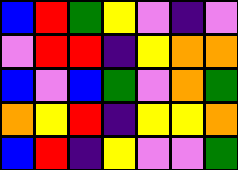[["blue", "red", "green", "yellow", "violet", "indigo", "violet"], ["violet", "red", "red", "indigo", "yellow", "orange", "orange"], ["blue", "violet", "blue", "green", "violet", "orange", "green"], ["orange", "yellow", "red", "indigo", "yellow", "yellow", "orange"], ["blue", "red", "indigo", "yellow", "violet", "violet", "green"]]